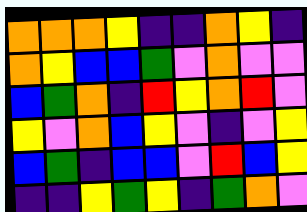[["orange", "orange", "orange", "yellow", "indigo", "indigo", "orange", "yellow", "indigo"], ["orange", "yellow", "blue", "blue", "green", "violet", "orange", "violet", "violet"], ["blue", "green", "orange", "indigo", "red", "yellow", "orange", "red", "violet"], ["yellow", "violet", "orange", "blue", "yellow", "violet", "indigo", "violet", "yellow"], ["blue", "green", "indigo", "blue", "blue", "violet", "red", "blue", "yellow"], ["indigo", "indigo", "yellow", "green", "yellow", "indigo", "green", "orange", "violet"]]